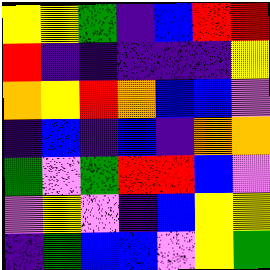[["yellow", "yellow", "green", "indigo", "blue", "red", "red"], ["red", "indigo", "indigo", "indigo", "indigo", "indigo", "yellow"], ["orange", "yellow", "red", "orange", "blue", "blue", "violet"], ["indigo", "blue", "indigo", "blue", "indigo", "orange", "orange"], ["green", "violet", "green", "red", "red", "blue", "violet"], ["violet", "yellow", "violet", "indigo", "blue", "yellow", "yellow"], ["indigo", "green", "blue", "blue", "violet", "yellow", "green"]]